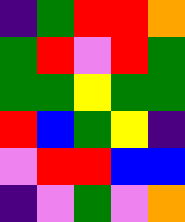[["indigo", "green", "red", "red", "orange"], ["green", "red", "violet", "red", "green"], ["green", "green", "yellow", "green", "green"], ["red", "blue", "green", "yellow", "indigo"], ["violet", "red", "red", "blue", "blue"], ["indigo", "violet", "green", "violet", "orange"]]